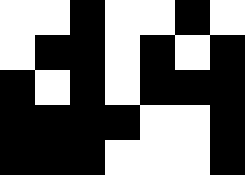[["white", "white", "black", "white", "white", "black", "white"], ["white", "black", "black", "white", "black", "white", "black"], ["black", "white", "black", "white", "black", "black", "black"], ["black", "black", "black", "black", "white", "white", "black"], ["black", "black", "black", "white", "white", "white", "black"]]